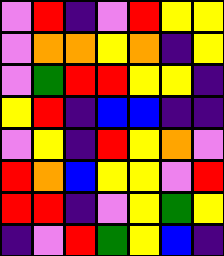[["violet", "red", "indigo", "violet", "red", "yellow", "yellow"], ["violet", "orange", "orange", "yellow", "orange", "indigo", "yellow"], ["violet", "green", "red", "red", "yellow", "yellow", "indigo"], ["yellow", "red", "indigo", "blue", "blue", "indigo", "indigo"], ["violet", "yellow", "indigo", "red", "yellow", "orange", "violet"], ["red", "orange", "blue", "yellow", "yellow", "violet", "red"], ["red", "red", "indigo", "violet", "yellow", "green", "yellow"], ["indigo", "violet", "red", "green", "yellow", "blue", "indigo"]]